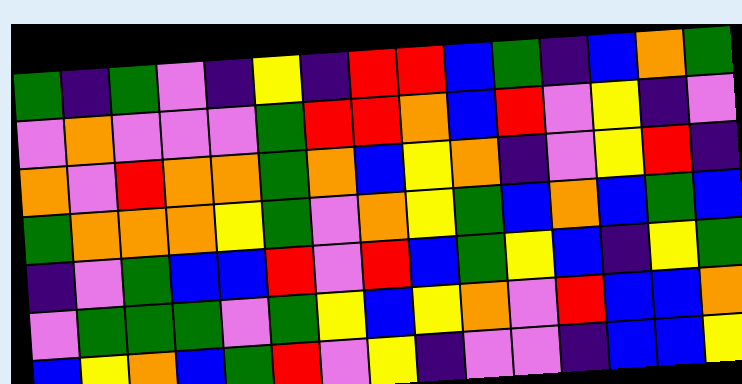[["green", "indigo", "green", "violet", "indigo", "yellow", "indigo", "red", "red", "blue", "green", "indigo", "blue", "orange", "green"], ["violet", "orange", "violet", "violet", "violet", "green", "red", "red", "orange", "blue", "red", "violet", "yellow", "indigo", "violet"], ["orange", "violet", "red", "orange", "orange", "green", "orange", "blue", "yellow", "orange", "indigo", "violet", "yellow", "red", "indigo"], ["green", "orange", "orange", "orange", "yellow", "green", "violet", "orange", "yellow", "green", "blue", "orange", "blue", "green", "blue"], ["indigo", "violet", "green", "blue", "blue", "red", "violet", "red", "blue", "green", "yellow", "blue", "indigo", "yellow", "green"], ["violet", "green", "green", "green", "violet", "green", "yellow", "blue", "yellow", "orange", "violet", "red", "blue", "blue", "orange"], ["blue", "yellow", "orange", "blue", "green", "red", "violet", "yellow", "indigo", "violet", "violet", "indigo", "blue", "blue", "yellow"]]